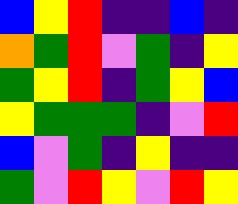[["blue", "yellow", "red", "indigo", "indigo", "blue", "indigo"], ["orange", "green", "red", "violet", "green", "indigo", "yellow"], ["green", "yellow", "red", "indigo", "green", "yellow", "blue"], ["yellow", "green", "green", "green", "indigo", "violet", "red"], ["blue", "violet", "green", "indigo", "yellow", "indigo", "indigo"], ["green", "violet", "red", "yellow", "violet", "red", "yellow"]]